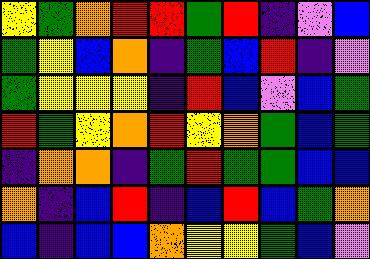[["yellow", "green", "orange", "red", "red", "green", "red", "indigo", "violet", "blue"], ["green", "yellow", "blue", "orange", "indigo", "green", "blue", "red", "indigo", "violet"], ["green", "yellow", "yellow", "yellow", "indigo", "red", "blue", "violet", "blue", "green"], ["red", "green", "yellow", "orange", "red", "yellow", "orange", "green", "blue", "green"], ["indigo", "orange", "orange", "indigo", "green", "red", "green", "green", "blue", "blue"], ["orange", "indigo", "blue", "red", "indigo", "blue", "red", "blue", "green", "orange"], ["blue", "indigo", "blue", "blue", "orange", "yellow", "yellow", "green", "blue", "violet"]]